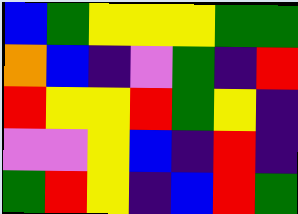[["blue", "green", "yellow", "yellow", "yellow", "green", "green"], ["orange", "blue", "indigo", "violet", "green", "indigo", "red"], ["red", "yellow", "yellow", "red", "green", "yellow", "indigo"], ["violet", "violet", "yellow", "blue", "indigo", "red", "indigo"], ["green", "red", "yellow", "indigo", "blue", "red", "green"]]